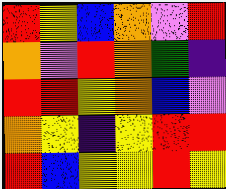[["red", "yellow", "blue", "orange", "violet", "red"], ["orange", "violet", "red", "orange", "green", "indigo"], ["red", "red", "yellow", "orange", "blue", "violet"], ["orange", "yellow", "indigo", "yellow", "red", "red"], ["red", "blue", "yellow", "yellow", "red", "yellow"]]